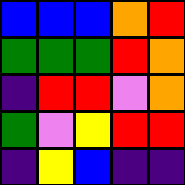[["blue", "blue", "blue", "orange", "red"], ["green", "green", "green", "red", "orange"], ["indigo", "red", "red", "violet", "orange"], ["green", "violet", "yellow", "red", "red"], ["indigo", "yellow", "blue", "indigo", "indigo"]]